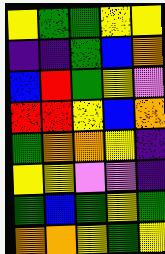[["yellow", "green", "green", "yellow", "yellow"], ["indigo", "indigo", "green", "blue", "orange"], ["blue", "red", "green", "yellow", "violet"], ["red", "red", "yellow", "blue", "orange"], ["green", "orange", "orange", "yellow", "indigo"], ["yellow", "yellow", "violet", "violet", "indigo"], ["green", "blue", "green", "yellow", "green"], ["orange", "orange", "yellow", "green", "yellow"]]